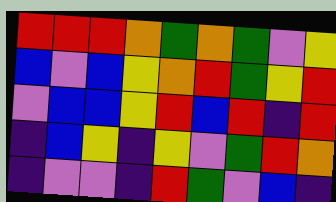[["red", "red", "red", "orange", "green", "orange", "green", "violet", "yellow"], ["blue", "violet", "blue", "yellow", "orange", "red", "green", "yellow", "red"], ["violet", "blue", "blue", "yellow", "red", "blue", "red", "indigo", "red"], ["indigo", "blue", "yellow", "indigo", "yellow", "violet", "green", "red", "orange"], ["indigo", "violet", "violet", "indigo", "red", "green", "violet", "blue", "indigo"]]